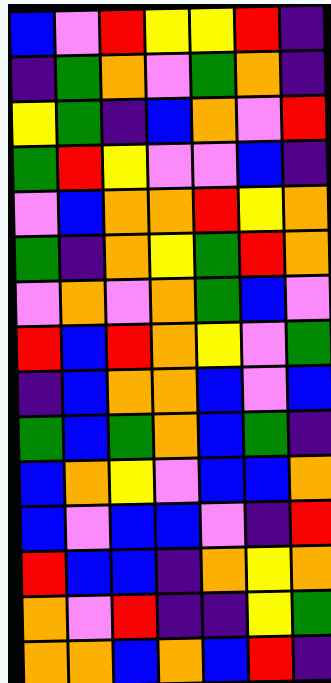[["blue", "violet", "red", "yellow", "yellow", "red", "indigo"], ["indigo", "green", "orange", "violet", "green", "orange", "indigo"], ["yellow", "green", "indigo", "blue", "orange", "violet", "red"], ["green", "red", "yellow", "violet", "violet", "blue", "indigo"], ["violet", "blue", "orange", "orange", "red", "yellow", "orange"], ["green", "indigo", "orange", "yellow", "green", "red", "orange"], ["violet", "orange", "violet", "orange", "green", "blue", "violet"], ["red", "blue", "red", "orange", "yellow", "violet", "green"], ["indigo", "blue", "orange", "orange", "blue", "violet", "blue"], ["green", "blue", "green", "orange", "blue", "green", "indigo"], ["blue", "orange", "yellow", "violet", "blue", "blue", "orange"], ["blue", "violet", "blue", "blue", "violet", "indigo", "red"], ["red", "blue", "blue", "indigo", "orange", "yellow", "orange"], ["orange", "violet", "red", "indigo", "indigo", "yellow", "green"], ["orange", "orange", "blue", "orange", "blue", "red", "indigo"]]